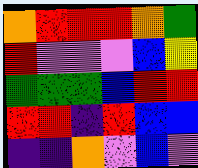[["orange", "red", "red", "red", "orange", "green"], ["red", "violet", "violet", "violet", "blue", "yellow"], ["green", "green", "green", "blue", "red", "red"], ["red", "red", "indigo", "red", "blue", "blue"], ["indigo", "indigo", "orange", "violet", "blue", "violet"]]